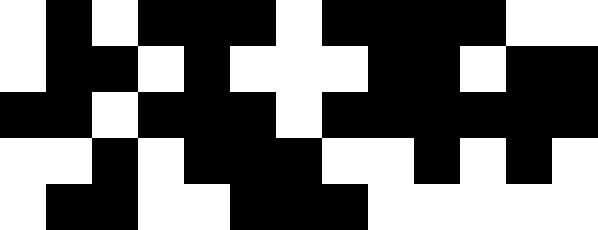[["white", "black", "white", "black", "black", "black", "white", "black", "black", "black", "black", "white", "white"], ["white", "black", "black", "white", "black", "white", "white", "white", "black", "black", "white", "black", "black"], ["black", "black", "white", "black", "black", "black", "white", "black", "black", "black", "black", "black", "black"], ["white", "white", "black", "white", "black", "black", "black", "white", "white", "black", "white", "black", "white"], ["white", "black", "black", "white", "white", "black", "black", "black", "white", "white", "white", "white", "white"]]